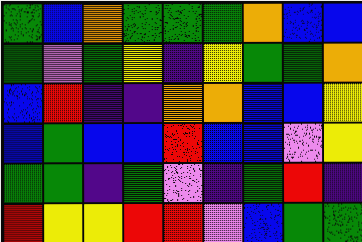[["green", "blue", "orange", "green", "green", "green", "orange", "blue", "blue"], ["green", "violet", "green", "yellow", "indigo", "yellow", "green", "green", "orange"], ["blue", "red", "indigo", "indigo", "orange", "orange", "blue", "blue", "yellow"], ["blue", "green", "blue", "blue", "red", "blue", "blue", "violet", "yellow"], ["green", "green", "indigo", "green", "violet", "indigo", "green", "red", "indigo"], ["red", "yellow", "yellow", "red", "red", "violet", "blue", "green", "green"]]